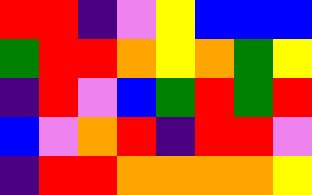[["red", "red", "indigo", "violet", "yellow", "blue", "blue", "blue"], ["green", "red", "red", "orange", "yellow", "orange", "green", "yellow"], ["indigo", "red", "violet", "blue", "green", "red", "green", "red"], ["blue", "violet", "orange", "red", "indigo", "red", "red", "violet"], ["indigo", "red", "red", "orange", "orange", "orange", "orange", "yellow"]]